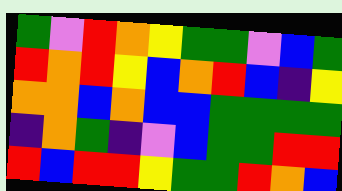[["green", "violet", "red", "orange", "yellow", "green", "green", "violet", "blue", "green"], ["red", "orange", "red", "yellow", "blue", "orange", "red", "blue", "indigo", "yellow"], ["orange", "orange", "blue", "orange", "blue", "blue", "green", "green", "green", "green"], ["indigo", "orange", "green", "indigo", "violet", "blue", "green", "green", "red", "red"], ["red", "blue", "red", "red", "yellow", "green", "green", "red", "orange", "blue"]]